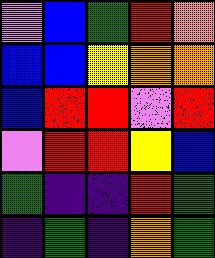[["violet", "blue", "green", "red", "orange"], ["blue", "blue", "yellow", "orange", "orange"], ["blue", "red", "red", "violet", "red"], ["violet", "red", "red", "yellow", "blue"], ["green", "indigo", "indigo", "red", "green"], ["indigo", "green", "indigo", "orange", "green"]]